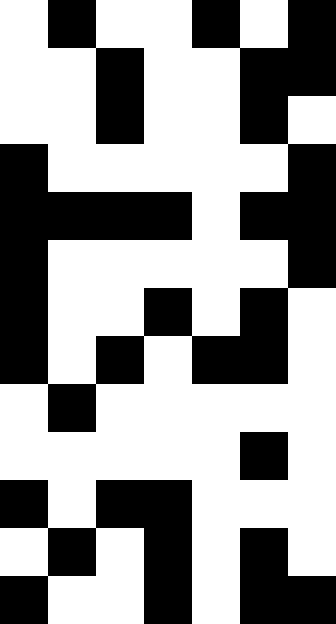[["white", "black", "white", "white", "black", "white", "black"], ["white", "white", "black", "white", "white", "black", "black"], ["white", "white", "black", "white", "white", "black", "white"], ["black", "white", "white", "white", "white", "white", "black"], ["black", "black", "black", "black", "white", "black", "black"], ["black", "white", "white", "white", "white", "white", "black"], ["black", "white", "white", "black", "white", "black", "white"], ["black", "white", "black", "white", "black", "black", "white"], ["white", "black", "white", "white", "white", "white", "white"], ["white", "white", "white", "white", "white", "black", "white"], ["black", "white", "black", "black", "white", "white", "white"], ["white", "black", "white", "black", "white", "black", "white"], ["black", "white", "white", "black", "white", "black", "black"]]